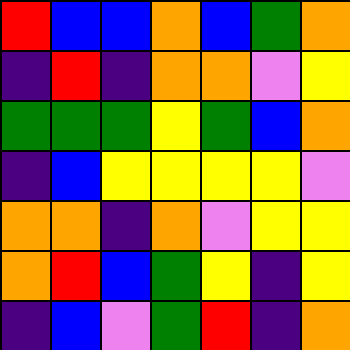[["red", "blue", "blue", "orange", "blue", "green", "orange"], ["indigo", "red", "indigo", "orange", "orange", "violet", "yellow"], ["green", "green", "green", "yellow", "green", "blue", "orange"], ["indigo", "blue", "yellow", "yellow", "yellow", "yellow", "violet"], ["orange", "orange", "indigo", "orange", "violet", "yellow", "yellow"], ["orange", "red", "blue", "green", "yellow", "indigo", "yellow"], ["indigo", "blue", "violet", "green", "red", "indigo", "orange"]]